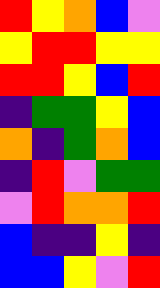[["red", "yellow", "orange", "blue", "violet"], ["yellow", "red", "red", "yellow", "yellow"], ["red", "red", "yellow", "blue", "red"], ["indigo", "green", "green", "yellow", "blue"], ["orange", "indigo", "green", "orange", "blue"], ["indigo", "red", "violet", "green", "green"], ["violet", "red", "orange", "orange", "red"], ["blue", "indigo", "indigo", "yellow", "indigo"], ["blue", "blue", "yellow", "violet", "red"]]